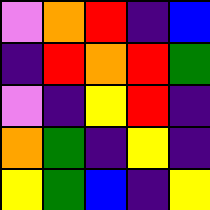[["violet", "orange", "red", "indigo", "blue"], ["indigo", "red", "orange", "red", "green"], ["violet", "indigo", "yellow", "red", "indigo"], ["orange", "green", "indigo", "yellow", "indigo"], ["yellow", "green", "blue", "indigo", "yellow"]]